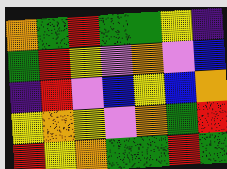[["orange", "green", "red", "green", "green", "yellow", "indigo"], ["green", "red", "yellow", "violet", "orange", "violet", "blue"], ["indigo", "red", "violet", "blue", "yellow", "blue", "orange"], ["yellow", "orange", "yellow", "violet", "orange", "green", "red"], ["red", "yellow", "orange", "green", "green", "red", "green"]]